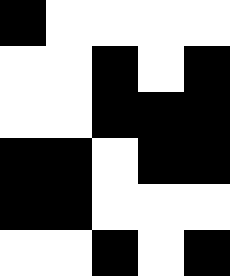[["black", "white", "white", "white", "white"], ["white", "white", "black", "white", "black"], ["white", "white", "black", "black", "black"], ["black", "black", "white", "black", "black"], ["black", "black", "white", "white", "white"], ["white", "white", "black", "white", "black"]]